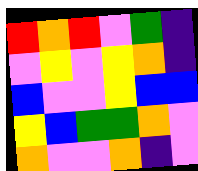[["red", "orange", "red", "violet", "green", "indigo"], ["violet", "yellow", "violet", "yellow", "orange", "indigo"], ["blue", "violet", "violet", "yellow", "blue", "blue"], ["yellow", "blue", "green", "green", "orange", "violet"], ["orange", "violet", "violet", "orange", "indigo", "violet"]]